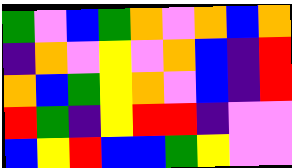[["green", "violet", "blue", "green", "orange", "violet", "orange", "blue", "orange"], ["indigo", "orange", "violet", "yellow", "violet", "orange", "blue", "indigo", "red"], ["orange", "blue", "green", "yellow", "orange", "violet", "blue", "indigo", "red"], ["red", "green", "indigo", "yellow", "red", "red", "indigo", "violet", "violet"], ["blue", "yellow", "red", "blue", "blue", "green", "yellow", "violet", "violet"]]